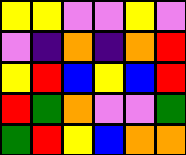[["yellow", "yellow", "violet", "violet", "yellow", "violet"], ["violet", "indigo", "orange", "indigo", "orange", "red"], ["yellow", "red", "blue", "yellow", "blue", "red"], ["red", "green", "orange", "violet", "violet", "green"], ["green", "red", "yellow", "blue", "orange", "orange"]]